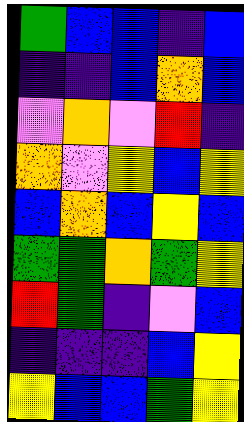[["green", "blue", "blue", "indigo", "blue"], ["indigo", "indigo", "blue", "orange", "blue"], ["violet", "orange", "violet", "red", "indigo"], ["orange", "violet", "yellow", "blue", "yellow"], ["blue", "orange", "blue", "yellow", "blue"], ["green", "green", "orange", "green", "yellow"], ["red", "green", "indigo", "violet", "blue"], ["indigo", "indigo", "indigo", "blue", "yellow"], ["yellow", "blue", "blue", "green", "yellow"]]